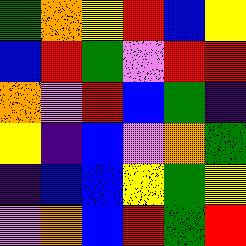[["green", "orange", "yellow", "red", "blue", "yellow"], ["blue", "red", "green", "violet", "red", "red"], ["orange", "violet", "red", "blue", "green", "indigo"], ["yellow", "indigo", "blue", "violet", "orange", "green"], ["indigo", "blue", "blue", "yellow", "green", "yellow"], ["violet", "orange", "blue", "red", "green", "red"]]